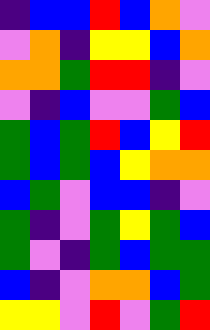[["indigo", "blue", "blue", "red", "blue", "orange", "violet"], ["violet", "orange", "indigo", "yellow", "yellow", "blue", "orange"], ["orange", "orange", "green", "red", "red", "indigo", "violet"], ["violet", "indigo", "blue", "violet", "violet", "green", "blue"], ["green", "blue", "green", "red", "blue", "yellow", "red"], ["green", "blue", "green", "blue", "yellow", "orange", "orange"], ["blue", "green", "violet", "blue", "blue", "indigo", "violet"], ["green", "indigo", "violet", "green", "yellow", "green", "blue"], ["green", "violet", "indigo", "green", "blue", "green", "green"], ["blue", "indigo", "violet", "orange", "orange", "blue", "green"], ["yellow", "yellow", "violet", "red", "violet", "green", "red"]]